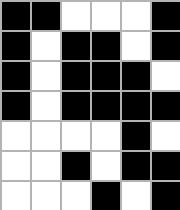[["black", "black", "white", "white", "white", "black"], ["black", "white", "black", "black", "white", "black"], ["black", "white", "black", "black", "black", "white"], ["black", "white", "black", "black", "black", "black"], ["white", "white", "white", "white", "black", "white"], ["white", "white", "black", "white", "black", "black"], ["white", "white", "white", "black", "white", "black"]]